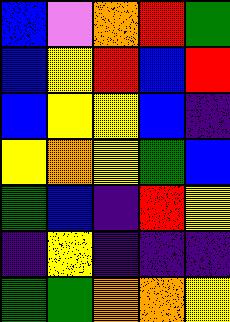[["blue", "violet", "orange", "red", "green"], ["blue", "yellow", "red", "blue", "red"], ["blue", "yellow", "yellow", "blue", "indigo"], ["yellow", "orange", "yellow", "green", "blue"], ["green", "blue", "indigo", "red", "yellow"], ["indigo", "yellow", "indigo", "indigo", "indigo"], ["green", "green", "orange", "orange", "yellow"]]